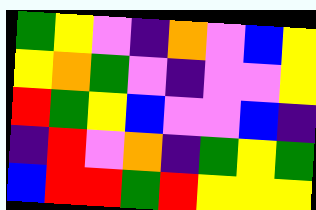[["green", "yellow", "violet", "indigo", "orange", "violet", "blue", "yellow"], ["yellow", "orange", "green", "violet", "indigo", "violet", "violet", "yellow"], ["red", "green", "yellow", "blue", "violet", "violet", "blue", "indigo"], ["indigo", "red", "violet", "orange", "indigo", "green", "yellow", "green"], ["blue", "red", "red", "green", "red", "yellow", "yellow", "yellow"]]